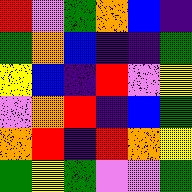[["red", "violet", "green", "orange", "blue", "indigo"], ["green", "orange", "blue", "indigo", "indigo", "green"], ["yellow", "blue", "indigo", "red", "violet", "yellow"], ["violet", "orange", "red", "indigo", "blue", "green"], ["orange", "red", "indigo", "red", "orange", "yellow"], ["green", "yellow", "green", "violet", "violet", "green"]]